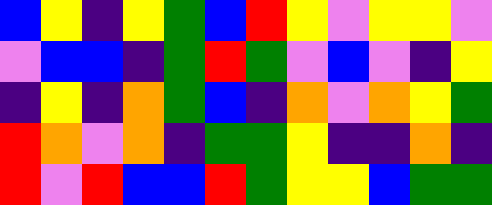[["blue", "yellow", "indigo", "yellow", "green", "blue", "red", "yellow", "violet", "yellow", "yellow", "violet"], ["violet", "blue", "blue", "indigo", "green", "red", "green", "violet", "blue", "violet", "indigo", "yellow"], ["indigo", "yellow", "indigo", "orange", "green", "blue", "indigo", "orange", "violet", "orange", "yellow", "green"], ["red", "orange", "violet", "orange", "indigo", "green", "green", "yellow", "indigo", "indigo", "orange", "indigo"], ["red", "violet", "red", "blue", "blue", "red", "green", "yellow", "yellow", "blue", "green", "green"]]